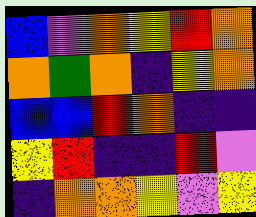[["blue", "violet", "orange", "yellow", "red", "orange"], ["orange", "green", "orange", "indigo", "yellow", "orange"], ["blue", "blue", "red", "orange", "indigo", "indigo"], ["yellow", "red", "indigo", "indigo", "red", "violet"], ["indigo", "orange", "orange", "yellow", "violet", "yellow"]]